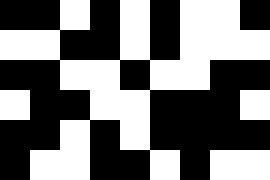[["black", "black", "white", "black", "white", "black", "white", "white", "black"], ["white", "white", "black", "black", "white", "black", "white", "white", "white"], ["black", "black", "white", "white", "black", "white", "white", "black", "black"], ["white", "black", "black", "white", "white", "black", "black", "black", "white"], ["black", "black", "white", "black", "white", "black", "black", "black", "black"], ["black", "white", "white", "black", "black", "white", "black", "white", "white"]]